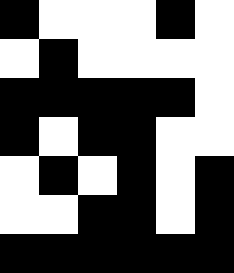[["black", "white", "white", "white", "black", "white"], ["white", "black", "white", "white", "white", "white"], ["black", "black", "black", "black", "black", "white"], ["black", "white", "black", "black", "white", "white"], ["white", "black", "white", "black", "white", "black"], ["white", "white", "black", "black", "white", "black"], ["black", "black", "black", "black", "black", "black"]]